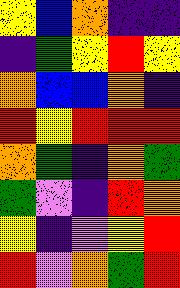[["yellow", "blue", "orange", "indigo", "indigo"], ["indigo", "green", "yellow", "red", "yellow"], ["orange", "blue", "blue", "orange", "indigo"], ["red", "yellow", "red", "red", "red"], ["orange", "green", "indigo", "orange", "green"], ["green", "violet", "indigo", "red", "orange"], ["yellow", "indigo", "violet", "yellow", "red"], ["red", "violet", "orange", "green", "red"]]